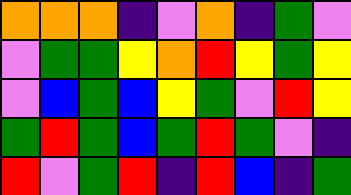[["orange", "orange", "orange", "indigo", "violet", "orange", "indigo", "green", "violet"], ["violet", "green", "green", "yellow", "orange", "red", "yellow", "green", "yellow"], ["violet", "blue", "green", "blue", "yellow", "green", "violet", "red", "yellow"], ["green", "red", "green", "blue", "green", "red", "green", "violet", "indigo"], ["red", "violet", "green", "red", "indigo", "red", "blue", "indigo", "green"]]